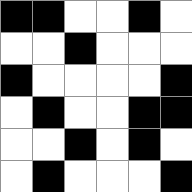[["black", "black", "white", "white", "black", "white"], ["white", "white", "black", "white", "white", "white"], ["black", "white", "white", "white", "white", "black"], ["white", "black", "white", "white", "black", "black"], ["white", "white", "black", "white", "black", "white"], ["white", "black", "white", "white", "white", "black"]]